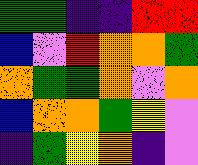[["green", "green", "indigo", "indigo", "red", "red"], ["blue", "violet", "red", "orange", "orange", "green"], ["orange", "green", "green", "orange", "violet", "orange"], ["blue", "orange", "orange", "green", "yellow", "violet"], ["indigo", "green", "yellow", "orange", "indigo", "violet"]]